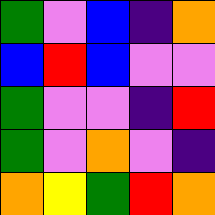[["green", "violet", "blue", "indigo", "orange"], ["blue", "red", "blue", "violet", "violet"], ["green", "violet", "violet", "indigo", "red"], ["green", "violet", "orange", "violet", "indigo"], ["orange", "yellow", "green", "red", "orange"]]